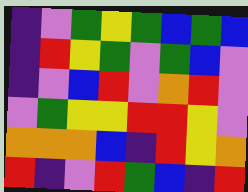[["indigo", "violet", "green", "yellow", "green", "blue", "green", "blue"], ["indigo", "red", "yellow", "green", "violet", "green", "blue", "violet"], ["indigo", "violet", "blue", "red", "violet", "orange", "red", "violet"], ["violet", "green", "yellow", "yellow", "red", "red", "yellow", "violet"], ["orange", "orange", "orange", "blue", "indigo", "red", "yellow", "orange"], ["red", "indigo", "violet", "red", "green", "blue", "indigo", "red"]]